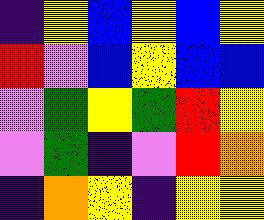[["indigo", "yellow", "blue", "yellow", "blue", "yellow"], ["red", "violet", "blue", "yellow", "blue", "blue"], ["violet", "green", "yellow", "green", "red", "yellow"], ["violet", "green", "indigo", "violet", "red", "orange"], ["indigo", "orange", "yellow", "indigo", "yellow", "yellow"]]